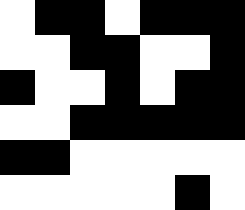[["white", "black", "black", "white", "black", "black", "black"], ["white", "white", "black", "black", "white", "white", "black"], ["black", "white", "white", "black", "white", "black", "black"], ["white", "white", "black", "black", "black", "black", "black"], ["black", "black", "white", "white", "white", "white", "white"], ["white", "white", "white", "white", "white", "black", "white"]]